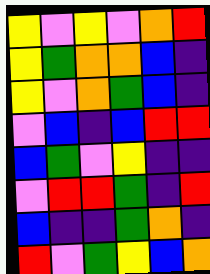[["yellow", "violet", "yellow", "violet", "orange", "red"], ["yellow", "green", "orange", "orange", "blue", "indigo"], ["yellow", "violet", "orange", "green", "blue", "indigo"], ["violet", "blue", "indigo", "blue", "red", "red"], ["blue", "green", "violet", "yellow", "indigo", "indigo"], ["violet", "red", "red", "green", "indigo", "red"], ["blue", "indigo", "indigo", "green", "orange", "indigo"], ["red", "violet", "green", "yellow", "blue", "orange"]]